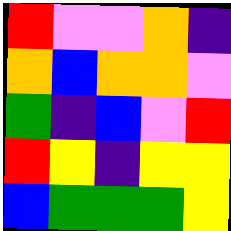[["red", "violet", "violet", "orange", "indigo"], ["orange", "blue", "orange", "orange", "violet"], ["green", "indigo", "blue", "violet", "red"], ["red", "yellow", "indigo", "yellow", "yellow"], ["blue", "green", "green", "green", "yellow"]]